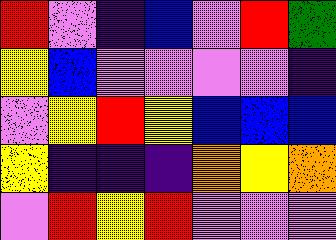[["red", "violet", "indigo", "blue", "violet", "red", "green"], ["yellow", "blue", "violet", "violet", "violet", "violet", "indigo"], ["violet", "yellow", "red", "yellow", "blue", "blue", "blue"], ["yellow", "indigo", "indigo", "indigo", "orange", "yellow", "orange"], ["violet", "red", "yellow", "red", "violet", "violet", "violet"]]